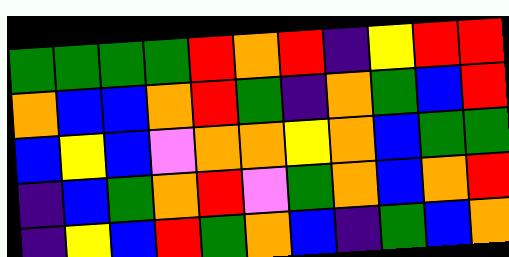[["green", "green", "green", "green", "red", "orange", "red", "indigo", "yellow", "red", "red"], ["orange", "blue", "blue", "orange", "red", "green", "indigo", "orange", "green", "blue", "red"], ["blue", "yellow", "blue", "violet", "orange", "orange", "yellow", "orange", "blue", "green", "green"], ["indigo", "blue", "green", "orange", "red", "violet", "green", "orange", "blue", "orange", "red"], ["indigo", "yellow", "blue", "red", "green", "orange", "blue", "indigo", "green", "blue", "orange"]]